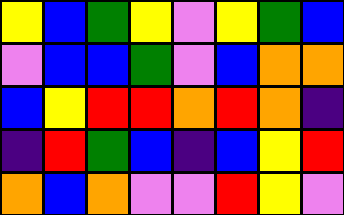[["yellow", "blue", "green", "yellow", "violet", "yellow", "green", "blue"], ["violet", "blue", "blue", "green", "violet", "blue", "orange", "orange"], ["blue", "yellow", "red", "red", "orange", "red", "orange", "indigo"], ["indigo", "red", "green", "blue", "indigo", "blue", "yellow", "red"], ["orange", "blue", "orange", "violet", "violet", "red", "yellow", "violet"]]